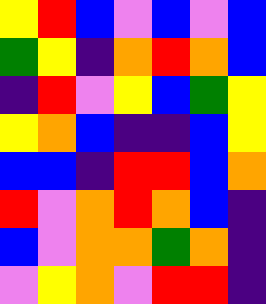[["yellow", "red", "blue", "violet", "blue", "violet", "blue"], ["green", "yellow", "indigo", "orange", "red", "orange", "blue"], ["indigo", "red", "violet", "yellow", "blue", "green", "yellow"], ["yellow", "orange", "blue", "indigo", "indigo", "blue", "yellow"], ["blue", "blue", "indigo", "red", "red", "blue", "orange"], ["red", "violet", "orange", "red", "orange", "blue", "indigo"], ["blue", "violet", "orange", "orange", "green", "orange", "indigo"], ["violet", "yellow", "orange", "violet", "red", "red", "indigo"]]